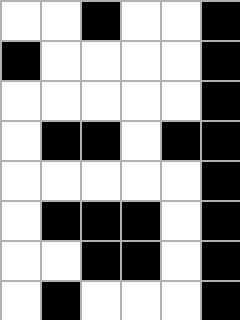[["white", "white", "black", "white", "white", "black"], ["black", "white", "white", "white", "white", "black"], ["white", "white", "white", "white", "white", "black"], ["white", "black", "black", "white", "black", "black"], ["white", "white", "white", "white", "white", "black"], ["white", "black", "black", "black", "white", "black"], ["white", "white", "black", "black", "white", "black"], ["white", "black", "white", "white", "white", "black"]]